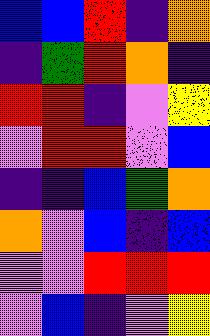[["blue", "blue", "red", "indigo", "orange"], ["indigo", "green", "red", "orange", "indigo"], ["red", "red", "indigo", "violet", "yellow"], ["violet", "red", "red", "violet", "blue"], ["indigo", "indigo", "blue", "green", "orange"], ["orange", "violet", "blue", "indigo", "blue"], ["violet", "violet", "red", "red", "red"], ["violet", "blue", "indigo", "violet", "yellow"]]